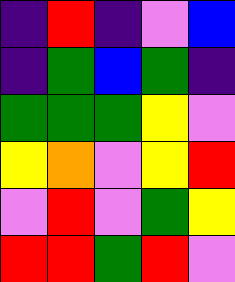[["indigo", "red", "indigo", "violet", "blue"], ["indigo", "green", "blue", "green", "indigo"], ["green", "green", "green", "yellow", "violet"], ["yellow", "orange", "violet", "yellow", "red"], ["violet", "red", "violet", "green", "yellow"], ["red", "red", "green", "red", "violet"]]